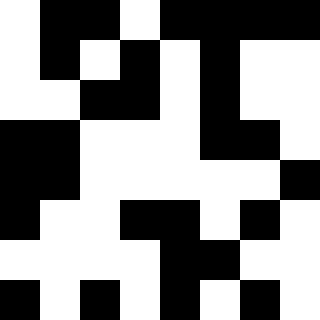[["white", "black", "black", "white", "black", "black", "black", "black"], ["white", "black", "white", "black", "white", "black", "white", "white"], ["white", "white", "black", "black", "white", "black", "white", "white"], ["black", "black", "white", "white", "white", "black", "black", "white"], ["black", "black", "white", "white", "white", "white", "white", "black"], ["black", "white", "white", "black", "black", "white", "black", "white"], ["white", "white", "white", "white", "black", "black", "white", "white"], ["black", "white", "black", "white", "black", "white", "black", "white"]]